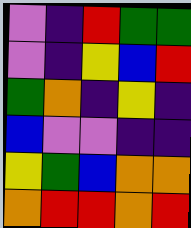[["violet", "indigo", "red", "green", "green"], ["violet", "indigo", "yellow", "blue", "red"], ["green", "orange", "indigo", "yellow", "indigo"], ["blue", "violet", "violet", "indigo", "indigo"], ["yellow", "green", "blue", "orange", "orange"], ["orange", "red", "red", "orange", "red"]]